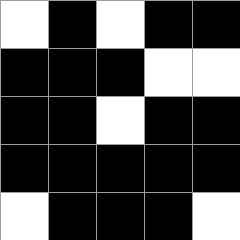[["white", "black", "white", "black", "black"], ["black", "black", "black", "white", "white"], ["black", "black", "white", "black", "black"], ["black", "black", "black", "black", "black"], ["white", "black", "black", "black", "white"]]